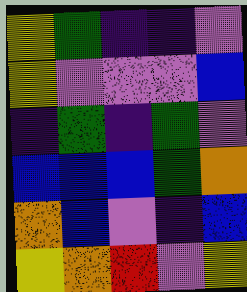[["yellow", "green", "indigo", "indigo", "violet"], ["yellow", "violet", "violet", "violet", "blue"], ["indigo", "green", "indigo", "green", "violet"], ["blue", "blue", "blue", "green", "orange"], ["orange", "blue", "violet", "indigo", "blue"], ["yellow", "orange", "red", "violet", "yellow"]]